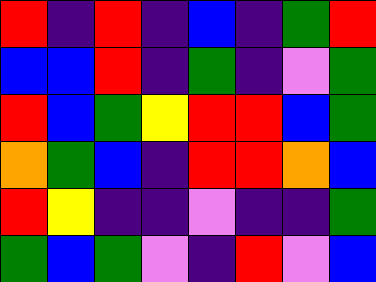[["red", "indigo", "red", "indigo", "blue", "indigo", "green", "red"], ["blue", "blue", "red", "indigo", "green", "indigo", "violet", "green"], ["red", "blue", "green", "yellow", "red", "red", "blue", "green"], ["orange", "green", "blue", "indigo", "red", "red", "orange", "blue"], ["red", "yellow", "indigo", "indigo", "violet", "indigo", "indigo", "green"], ["green", "blue", "green", "violet", "indigo", "red", "violet", "blue"]]